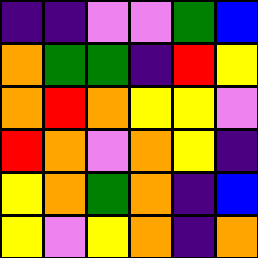[["indigo", "indigo", "violet", "violet", "green", "blue"], ["orange", "green", "green", "indigo", "red", "yellow"], ["orange", "red", "orange", "yellow", "yellow", "violet"], ["red", "orange", "violet", "orange", "yellow", "indigo"], ["yellow", "orange", "green", "orange", "indigo", "blue"], ["yellow", "violet", "yellow", "orange", "indigo", "orange"]]